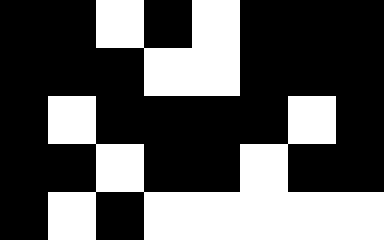[["black", "black", "white", "black", "white", "black", "black", "black"], ["black", "black", "black", "white", "white", "black", "black", "black"], ["black", "white", "black", "black", "black", "black", "white", "black"], ["black", "black", "white", "black", "black", "white", "black", "black"], ["black", "white", "black", "white", "white", "white", "white", "white"]]